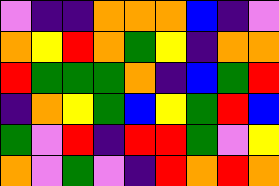[["violet", "indigo", "indigo", "orange", "orange", "orange", "blue", "indigo", "violet"], ["orange", "yellow", "red", "orange", "green", "yellow", "indigo", "orange", "orange"], ["red", "green", "green", "green", "orange", "indigo", "blue", "green", "red"], ["indigo", "orange", "yellow", "green", "blue", "yellow", "green", "red", "blue"], ["green", "violet", "red", "indigo", "red", "red", "green", "violet", "yellow"], ["orange", "violet", "green", "violet", "indigo", "red", "orange", "red", "orange"]]